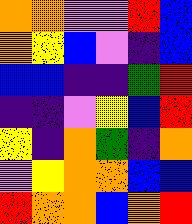[["orange", "orange", "violet", "violet", "red", "blue"], ["orange", "yellow", "blue", "violet", "indigo", "blue"], ["blue", "blue", "indigo", "indigo", "green", "red"], ["indigo", "indigo", "violet", "yellow", "blue", "red"], ["yellow", "indigo", "orange", "green", "indigo", "orange"], ["violet", "yellow", "orange", "orange", "blue", "blue"], ["red", "orange", "orange", "blue", "orange", "red"]]